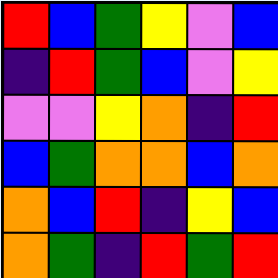[["red", "blue", "green", "yellow", "violet", "blue"], ["indigo", "red", "green", "blue", "violet", "yellow"], ["violet", "violet", "yellow", "orange", "indigo", "red"], ["blue", "green", "orange", "orange", "blue", "orange"], ["orange", "blue", "red", "indigo", "yellow", "blue"], ["orange", "green", "indigo", "red", "green", "red"]]